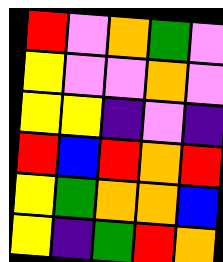[["red", "violet", "orange", "green", "violet"], ["yellow", "violet", "violet", "orange", "violet"], ["yellow", "yellow", "indigo", "violet", "indigo"], ["red", "blue", "red", "orange", "red"], ["yellow", "green", "orange", "orange", "blue"], ["yellow", "indigo", "green", "red", "orange"]]